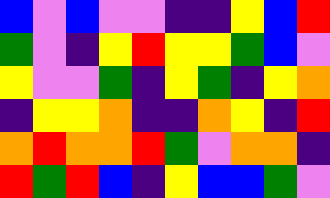[["blue", "violet", "blue", "violet", "violet", "indigo", "indigo", "yellow", "blue", "red"], ["green", "violet", "indigo", "yellow", "red", "yellow", "yellow", "green", "blue", "violet"], ["yellow", "violet", "violet", "green", "indigo", "yellow", "green", "indigo", "yellow", "orange"], ["indigo", "yellow", "yellow", "orange", "indigo", "indigo", "orange", "yellow", "indigo", "red"], ["orange", "red", "orange", "orange", "red", "green", "violet", "orange", "orange", "indigo"], ["red", "green", "red", "blue", "indigo", "yellow", "blue", "blue", "green", "violet"]]